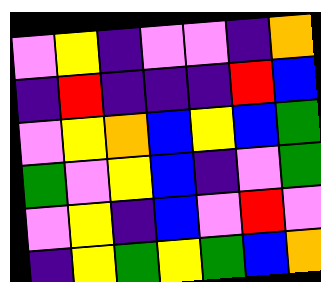[["violet", "yellow", "indigo", "violet", "violet", "indigo", "orange"], ["indigo", "red", "indigo", "indigo", "indigo", "red", "blue"], ["violet", "yellow", "orange", "blue", "yellow", "blue", "green"], ["green", "violet", "yellow", "blue", "indigo", "violet", "green"], ["violet", "yellow", "indigo", "blue", "violet", "red", "violet"], ["indigo", "yellow", "green", "yellow", "green", "blue", "orange"]]